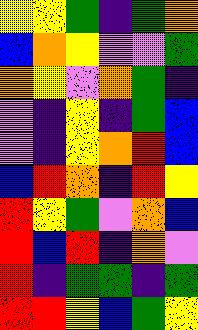[["yellow", "yellow", "green", "indigo", "green", "orange"], ["blue", "orange", "yellow", "violet", "violet", "green"], ["orange", "yellow", "violet", "orange", "green", "indigo"], ["violet", "indigo", "yellow", "indigo", "green", "blue"], ["violet", "indigo", "yellow", "orange", "red", "blue"], ["blue", "red", "orange", "indigo", "red", "yellow"], ["red", "yellow", "green", "violet", "orange", "blue"], ["red", "blue", "red", "indigo", "orange", "violet"], ["red", "indigo", "green", "green", "indigo", "green"], ["red", "red", "yellow", "blue", "green", "yellow"]]